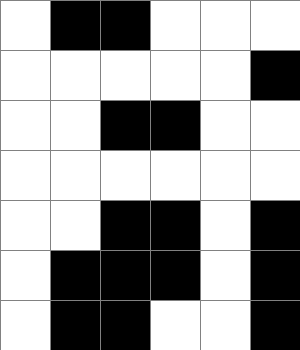[["white", "black", "black", "white", "white", "white"], ["white", "white", "white", "white", "white", "black"], ["white", "white", "black", "black", "white", "white"], ["white", "white", "white", "white", "white", "white"], ["white", "white", "black", "black", "white", "black"], ["white", "black", "black", "black", "white", "black"], ["white", "black", "black", "white", "white", "black"]]